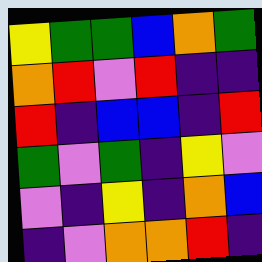[["yellow", "green", "green", "blue", "orange", "green"], ["orange", "red", "violet", "red", "indigo", "indigo"], ["red", "indigo", "blue", "blue", "indigo", "red"], ["green", "violet", "green", "indigo", "yellow", "violet"], ["violet", "indigo", "yellow", "indigo", "orange", "blue"], ["indigo", "violet", "orange", "orange", "red", "indigo"]]